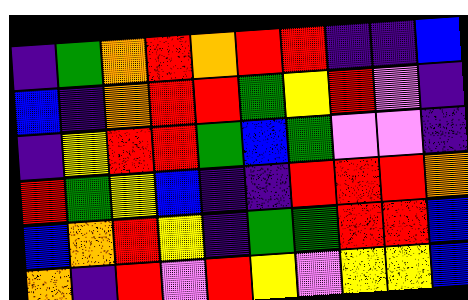[["indigo", "green", "orange", "red", "orange", "red", "red", "indigo", "indigo", "blue"], ["blue", "indigo", "orange", "red", "red", "green", "yellow", "red", "violet", "indigo"], ["indigo", "yellow", "red", "red", "green", "blue", "green", "violet", "violet", "indigo"], ["red", "green", "yellow", "blue", "indigo", "indigo", "red", "red", "red", "orange"], ["blue", "orange", "red", "yellow", "indigo", "green", "green", "red", "red", "blue"], ["orange", "indigo", "red", "violet", "red", "yellow", "violet", "yellow", "yellow", "blue"]]